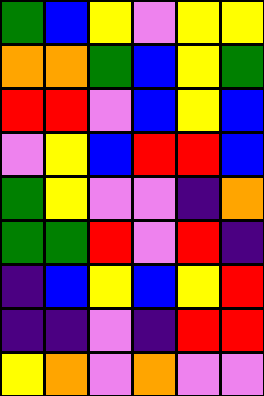[["green", "blue", "yellow", "violet", "yellow", "yellow"], ["orange", "orange", "green", "blue", "yellow", "green"], ["red", "red", "violet", "blue", "yellow", "blue"], ["violet", "yellow", "blue", "red", "red", "blue"], ["green", "yellow", "violet", "violet", "indigo", "orange"], ["green", "green", "red", "violet", "red", "indigo"], ["indigo", "blue", "yellow", "blue", "yellow", "red"], ["indigo", "indigo", "violet", "indigo", "red", "red"], ["yellow", "orange", "violet", "orange", "violet", "violet"]]